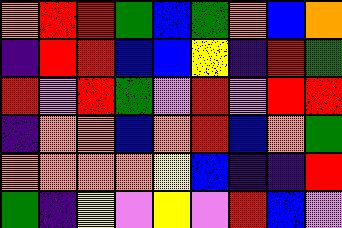[["orange", "red", "red", "green", "blue", "green", "orange", "blue", "orange"], ["indigo", "red", "red", "blue", "blue", "yellow", "indigo", "red", "green"], ["red", "violet", "red", "green", "violet", "red", "violet", "red", "red"], ["indigo", "orange", "orange", "blue", "orange", "red", "blue", "orange", "green"], ["orange", "orange", "orange", "orange", "yellow", "blue", "indigo", "indigo", "red"], ["green", "indigo", "yellow", "violet", "yellow", "violet", "red", "blue", "violet"]]